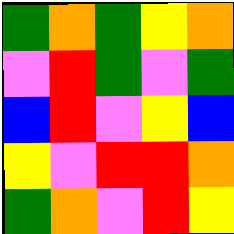[["green", "orange", "green", "yellow", "orange"], ["violet", "red", "green", "violet", "green"], ["blue", "red", "violet", "yellow", "blue"], ["yellow", "violet", "red", "red", "orange"], ["green", "orange", "violet", "red", "yellow"]]